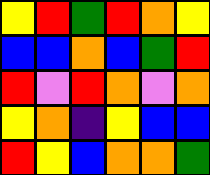[["yellow", "red", "green", "red", "orange", "yellow"], ["blue", "blue", "orange", "blue", "green", "red"], ["red", "violet", "red", "orange", "violet", "orange"], ["yellow", "orange", "indigo", "yellow", "blue", "blue"], ["red", "yellow", "blue", "orange", "orange", "green"]]